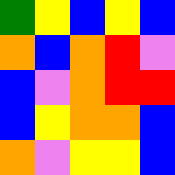[["green", "yellow", "blue", "yellow", "blue"], ["orange", "blue", "orange", "red", "violet"], ["blue", "violet", "orange", "red", "red"], ["blue", "yellow", "orange", "orange", "blue"], ["orange", "violet", "yellow", "yellow", "blue"]]